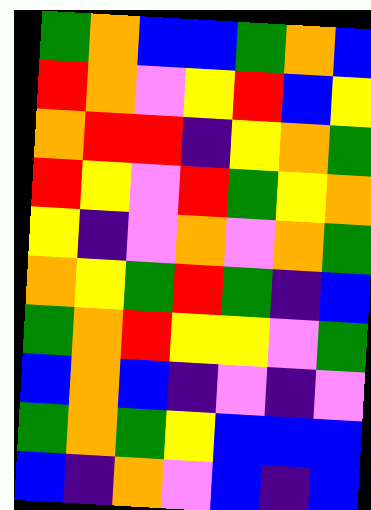[["green", "orange", "blue", "blue", "green", "orange", "blue"], ["red", "orange", "violet", "yellow", "red", "blue", "yellow"], ["orange", "red", "red", "indigo", "yellow", "orange", "green"], ["red", "yellow", "violet", "red", "green", "yellow", "orange"], ["yellow", "indigo", "violet", "orange", "violet", "orange", "green"], ["orange", "yellow", "green", "red", "green", "indigo", "blue"], ["green", "orange", "red", "yellow", "yellow", "violet", "green"], ["blue", "orange", "blue", "indigo", "violet", "indigo", "violet"], ["green", "orange", "green", "yellow", "blue", "blue", "blue"], ["blue", "indigo", "orange", "violet", "blue", "indigo", "blue"]]